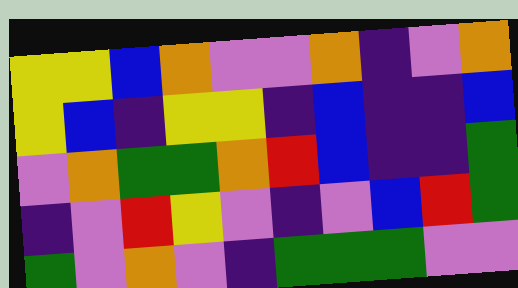[["yellow", "yellow", "blue", "orange", "violet", "violet", "orange", "indigo", "violet", "orange"], ["yellow", "blue", "indigo", "yellow", "yellow", "indigo", "blue", "indigo", "indigo", "blue"], ["violet", "orange", "green", "green", "orange", "red", "blue", "indigo", "indigo", "green"], ["indigo", "violet", "red", "yellow", "violet", "indigo", "violet", "blue", "red", "green"], ["green", "violet", "orange", "violet", "indigo", "green", "green", "green", "violet", "violet"]]